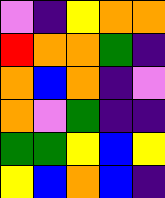[["violet", "indigo", "yellow", "orange", "orange"], ["red", "orange", "orange", "green", "indigo"], ["orange", "blue", "orange", "indigo", "violet"], ["orange", "violet", "green", "indigo", "indigo"], ["green", "green", "yellow", "blue", "yellow"], ["yellow", "blue", "orange", "blue", "indigo"]]